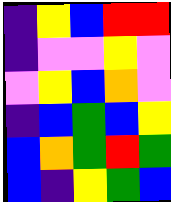[["indigo", "yellow", "blue", "red", "red"], ["indigo", "violet", "violet", "yellow", "violet"], ["violet", "yellow", "blue", "orange", "violet"], ["indigo", "blue", "green", "blue", "yellow"], ["blue", "orange", "green", "red", "green"], ["blue", "indigo", "yellow", "green", "blue"]]